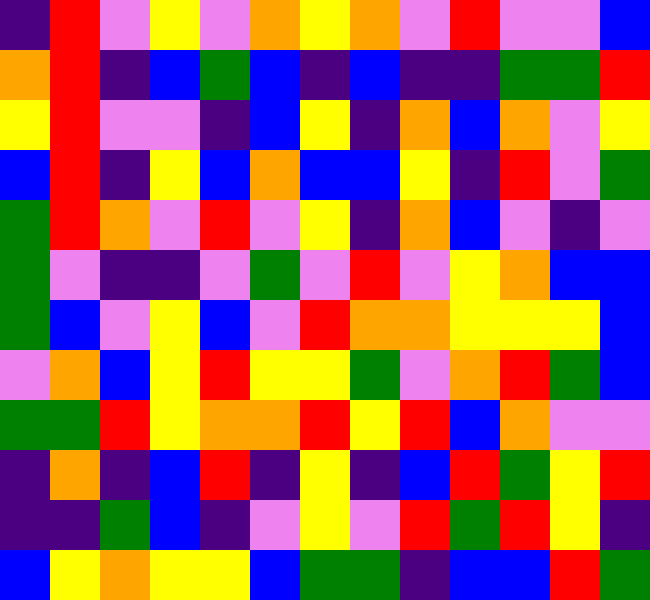[["indigo", "red", "violet", "yellow", "violet", "orange", "yellow", "orange", "violet", "red", "violet", "violet", "blue"], ["orange", "red", "indigo", "blue", "green", "blue", "indigo", "blue", "indigo", "indigo", "green", "green", "red"], ["yellow", "red", "violet", "violet", "indigo", "blue", "yellow", "indigo", "orange", "blue", "orange", "violet", "yellow"], ["blue", "red", "indigo", "yellow", "blue", "orange", "blue", "blue", "yellow", "indigo", "red", "violet", "green"], ["green", "red", "orange", "violet", "red", "violet", "yellow", "indigo", "orange", "blue", "violet", "indigo", "violet"], ["green", "violet", "indigo", "indigo", "violet", "green", "violet", "red", "violet", "yellow", "orange", "blue", "blue"], ["green", "blue", "violet", "yellow", "blue", "violet", "red", "orange", "orange", "yellow", "yellow", "yellow", "blue"], ["violet", "orange", "blue", "yellow", "red", "yellow", "yellow", "green", "violet", "orange", "red", "green", "blue"], ["green", "green", "red", "yellow", "orange", "orange", "red", "yellow", "red", "blue", "orange", "violet", "violet"], ["indigo", "orange", "indigo", "blue", "red", "indigo", "yellow", "indigo", "blue", "red", "green", "yellow", "red"], ["indigo", "indigo", "green", "blue", "indigo", "violet", "yellow", "violet", "red", "green", "red", "yellow", "indigo"], ["blue", "yellow", "orange", "yellow", "yellow", "blue", "green", "green", "indigo", "blue", "blue", "red", "green"]]